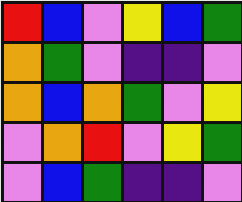[["red", "blue", "violet", "yellow", "blue", "green"], ["orange", "green", "violet", "indigo", "indigo", "violet"], ["orange", "blue", "orange", "green", "violet", "yellow"], ["violet", "orange", "red", "violet", "yellow", "green"], ["violet", "blue", "green", "indigo", "indigo", "violet"]]